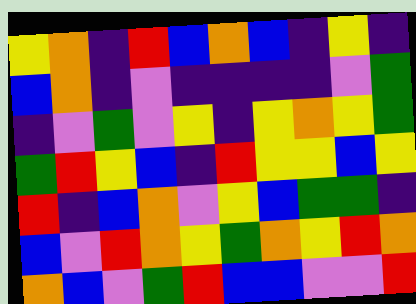[["yellow", "orange", "indigo", "red", "blue", "orange", "blue", "indigo", "yellow", "indigo"], ["blue", "orange", "indigo", "violet", "indigo", "indigo", "indigo", "indigo", "violet", "green"], ["indigo", "violet", "green", "violet", "yellow", "indigo", "yellow", "orange", "yellow", "green"], ["green", "red", "yellow", "blue", "indigo", "red", "yellow", "yellow", "blue", "yellow"], ["red", "indigo", "blue", "orange", "violet", "yellow", "blue", "green", "green", "indigo"], ["blue", "violet", "red", "orange", "yellow", "green", "orange", "yellow", "red", "orange"], ["orange", "blue", "violet", "green", "red", "blue", "blue", "violet", "violet", "red"]]